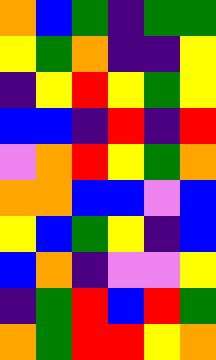[["orange", "blue", "green", "indigo", "green", "green"], ["yellow", "green", "orange", "indigo", "indigo", "yellow"], ["indigo", "yellow", "red", "yellow", "green", "yellow"], ["blue", "blue", "indigo", "red", "indigo", "red"], ["violet", "orange", "red", "yellow", "green", "orange"], ["orange", "orange", "blue", "blue", "violet", "blue"], ["yellow", "blue", "green", "yellow", "indigo", "blue"], ["blue", "orange", "indigo", "violet", "violet", "yellow"], ["indigo", "green", "red", "blue", "red", "green"], ["orange", "green", "red", "red", "yellow", "orange"]]